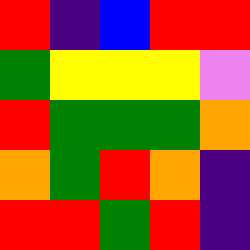[["red", "indigo", "blue", "red", "red"], ["green", "yellow", "yellow", "yellow", "violet"], ["red", "green", "green", "green", "orange"], ["orange", "green", "red", "orange", "indigo"], ["red", "red", "green", "red", "indigo"]]